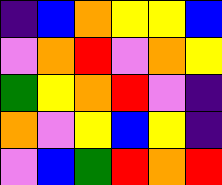[["indigo", "blue", "orange", "yellow", "yellow", "blue"], ["violet", "orange", "red", "violet", "orange", "yellow"], ["green", "yellow", "orange", "red", "violet", "indigo"], ["orange", "violet", "yellow", "blue", "yellow", "indigo"], ["violet", "blue", "green", "red", "orange", "red"]]